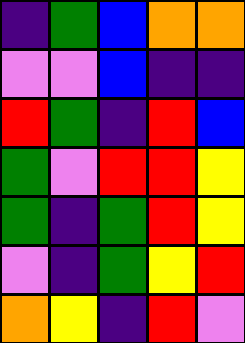[["indigo", "green", "blue", "orange", "orange"], ["violet", "violet", "blue", "indigo", "indigo"], ["red", "green", "indigo", "red", "blue"], ["green", "violet", "red", "red", "yellow"], ["green", "indigo", "green", "red", "yellow"], ["violet", "indigo", "green", "yellow", "red"], ["orange", "yellow", "indigo", "red", "violet"]]